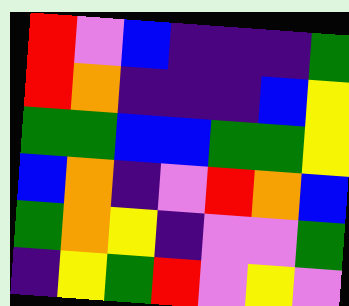[["red", "violet", "blue", "indigo", "indigo", "indigo", "green"], ["red", "orange", "indigo", "indigo", "indigo", "blue", "yellow"], ["green", "green", "blue", "blue", "green", "green", "yellow"], ["blue", "orange", "indigo", "violet", "red", "orange", "blue"], ["green", "orange", "yellow", "indigo", "violet", "violet", "green"], ["indigo", "yellow", "green", "red", "violet", "yellow", "violet"]]